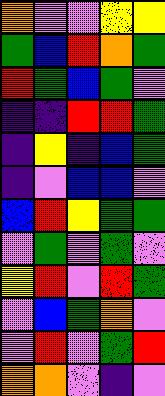[["orange", "violet", "violet", "yellow", "yellow"], ["green", "blue", "red", "orange", "green"], ["red", "green", "blue", "green", "violet"], ["indigo", "indigo", "red", "red", "green"], ["indigo", "yellow", "indigo", "blue", "green"], ["indigo", "violet", "blue", "blue", "violet"], ["blue", "red", "yellow", "green", "green"], ["violet", "green", "violet", "green", "violet"], ["yellow", "red", "violet", "red", "green"], ["violet", "blue", "green", "orange", "violet"], ["violet", "red", "violet", "green", "red"], ["orange", "orange", "violet", "indigo", "violet"]]